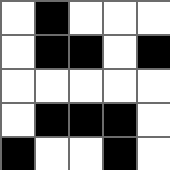[["white", "black", "white", "white", "white"], ["white", "black", "black", "white", "black"], ["white", "white", "white", "white", "white"], ["white", "black", "black", "black", "white"], ["black", "white", "white", "black", "white"]]